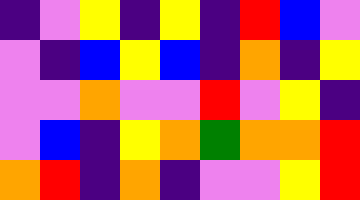[["indigo", "violet", "yellow", "indigo", "yellow", "indigo", "red", "blue", "violet"], ["violet", "indigo", "blue", "yellow", "blue", "indigo", "orange", "indigo", "yellow"], ["violet", "violet", "orange", "violet", "violet", "red", "violet", "yellow", "indigo"], ["violet", "blue", "indigo", "yellow", "orange", "green", "orange", "orange", "red"], ["orange", "red", "indigo", "orange", "indigo", "violet", "violet", "yellow", "red"]]